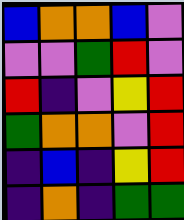[["blue", "orange", "orange", "blue", "violet"], ["violet", "violet", "green", "red", "violet"], ["red", "indigo", "violet", "yellow", "red"], ["green", "orange", "orange", "violet", "red"], ["indigo", "blue", "indigo", "yellow", "red"], ["indigo", "orange", "indigo", "green", "green"]]